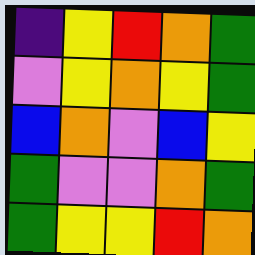[["indigo", "yellow", "red", "orange", "green"], ["violet", "yellow", "orange", "yellow", "green"], ["blue", "orange", "violet", "blue", "yellow"], ["green", "violet", "violet", "orange", "green"], ["green", "yellow", "yellow", "red", "orange"]]